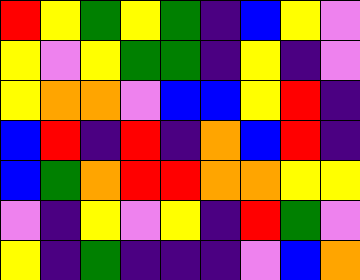[["red", "yellow", "green", "yellow", "green", "indigo", "blue", "yellow", "violet"], ["yellow", "violet", "yellow", "green", "green", "indigo", "yellow", "indigo", "violet"], ["yellow", "orange", "orange", "violet", "blue", "blue", "yellow", "red", "indigo"], ["blue", "red", "indigo", "red", "indigo", "orange", "blue", "red", "indigo"], ["blue", "green", "orange", "red", "red", "orange", "orange", "yellow", "yellow"], ["violet", "indigo", "yellow", "violet", "yellow", "indigo", "red", "green", "violet"], ["yellow", "indigo", "green", "indigo", "indigo", "indigo", "violet", "blue", "orange"]]